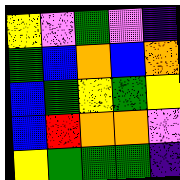[["yellow", "violet", "green", "violet", "indigo"], ["green", "blue", "orange", "blue", "orange"], ["blue", "green", "yellow", "green", "yellow"], ["blue", "red", "orange", "orange", "violet"], ["yellow", "green", "green", "green", "indigo"]]